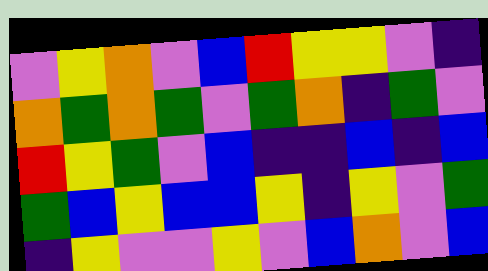[["violet", "yellow", "orange", "violet", "blue", "red", "yellow", "yellow", "violet", "indigo"], ["orange", "green", "orange", "green", "violet", "green", "orange", "indigo", "green", "violet"], ["red", "yellow", "green", "violet", "blue", "indigo", "indigo", "blue", "indigo", "blue"], ["green", "blue", "yellow", "blue", "blue", "yellow", "indigo", "yellow", "violet", "green"], ["indigo", "yellow", "violet", "violet", "yellow", "violet", "blue", "orange", "violet", "blue"]]